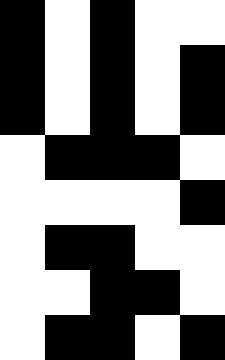[["black", "white", "black", "white", "white"], ["black", "white", "black", "white", "black"], ["black", "white", "black", "white", "black"], ["white", "black", "black", "black", "white"], ["white", "white", "white", "white", "black"], ["white", "black", "black", "white", "white"], ["white", "white", "black", "black", "white"], ["white", "black", "black", "white", "black"]]